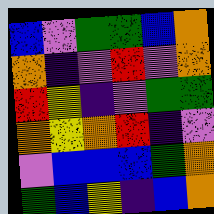[["blue", "violet", "green", "green", "blue", "orange"], ["orange", "indigo", "violet", "red", "violet", "orange"], ["red", "yellow", "indigo", "violet", "green", "green"], ["orange", "yellow", "orange", "red", "indigo", "violet"], ["violet", "blue", "blue", "blue", "green", "orange"], ["green", "blue", "yellow", "indigo", "blue", "orange"]]